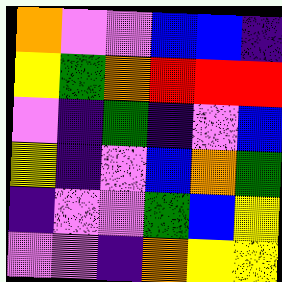[["orange", "violet", "violet", "blue", "blue", "indigo"], ["yellow", "green", "orange", "red", "red", "red"], ["violet", "indigo", "green", "indigo", "violet", "blue"], ["yellow", "indigo", "violet", "blue", "orange", "green"], ["indigo", "violet", "violet", "green", "blue", "yellow"], ["violet", "violet", "indigo", "orange", "yellow", "yellow"]]